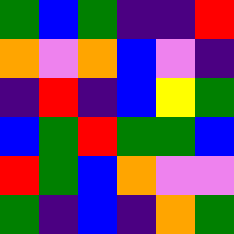[["green", "blue", "green", "indigo", "indigo", "red"], ["orange", "violet", "orange", "blue", "violet", "indigo"], ["indigo", "red", "indigo", "blue", "yellow", "green"], ["blue", "green", "red", "green", "green", "blue"], ["red", "green", "blue", "orange", "violet", "violet"], ["green", "indigo", "blue", "indigo", "orange", "green"]]